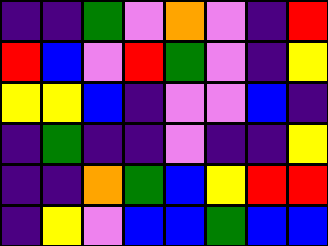[["indigo", "indigo", "green", "violet", "orange", "violet", "indigo", "red"], ["red", "blue", "violet", "red", "green", "violet", "indigo", "yellow"], ["yellow", "yellow", "blue", "indigo", "violet", "violet", "blue", "indigo"], ["indigo", "green", "indigo", "indigo", "violet", "indigo", "indigo", "yellow"], ["indigo", "indigo", "orange", "green", "blue", "yellow", "red", "red"], ["indigo", "yellow", "violet", "blue", "blue", "green", "blue", "blue"]]